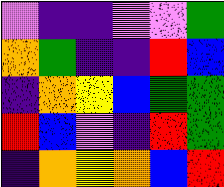[["violet", "indigo", "indigo", "violet", "violet", "green"], ["orange", "green", "indigo", "indigo", "red", "blue"], ["indigo", "orange", "yellow", "blue", "green", "green"], ["red", "blue", "violet", "indigo", "red", "green"], ["indigo", "orange", "yellow", "orange", "blue", "red"]]